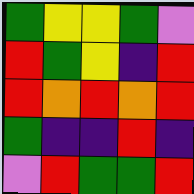[["green", "yellow", "yellow", "green", "violet"], ["red", "green", "yellow", "indigo", "red"], ["red", "orange", "red", "orange", "red"], ["green", "indigo", "indigo", "red", "indigo"], ["violet", "red", "green", "green", "red"]]